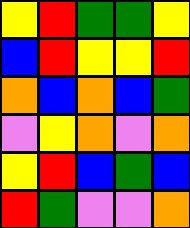[["yellow", "red", "green", "green", "yellow"], ["blue", "red", "yellow", "yellow", "red"], ["orange", "blue", "orange", "blue", "green"], ["violet", "yellow", "orange", "violet", "orange"], ["yellow", "red", "blue", "green", "blue"], ["red", "green", "violet", "violet", "orange"]]